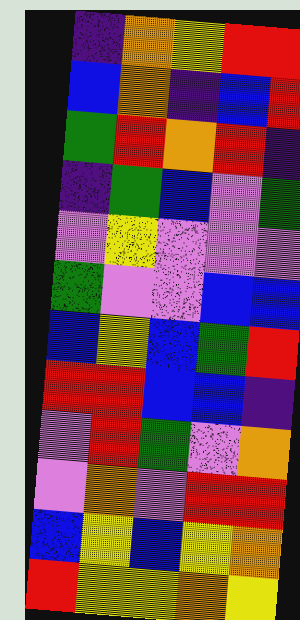[["indigo", "orange", "yellow", "red", "red"], ["blue", "orange", "indigo", "blue", "red"], ["green", "red", "orange", "red", "indigo"], ["indigo", "green", "blue", "violet", "green"], ["violet", "yellow", "violet", "violet", "violet"], ["green", "violet", "violet", "blue", "blue"], ["blue", "yellow", "blue", "green", "red"], ["red", "red", "blue", "blue", "indigo"], ["violet", "red", "green", "violet", "orange"], ["violet", "orange", "violet", "red", "red"], ["blue", "yellow", "blue", "yellow", "orange"], ["red", "yellow", "yellow", "orange", "yellow"]]